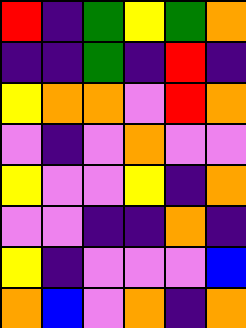[["red", "indigo", "green", "yellow", "green", "orange"], ["indigo", "indigo", "green", "indigo", "red", "indigo"], ["yellow", "orange", "orange", "violet", "red", "orange"], ["violet", "indigo", "violet", "orange", "violet", "violet"], ["yellow", "violet", "violet", "yellow", "indigo", "orange"], ["violet", "violet", "indigo", "indigo", "orange", "indigo"], ["yellow", "indigo", "violet", "violet", "violet", "blue"], ["orange", "blue", "violet", "orange", "indigo", "orange"]]